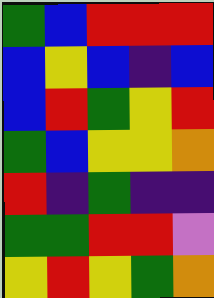[["green", "blue", "red", "red", "red"], ["blue", "yellow", "blue", "indigo", "blue"], ["blue", "red", "green", "yellow", "red"], ["green", "blue", "yellow", "yellow", "orange"], ["red", "indigo", "green", "indigo", "indigo"], ["green", "green", "red", "red", "violet"], ["yellow", "red", "yellow", "green", "orange"]]